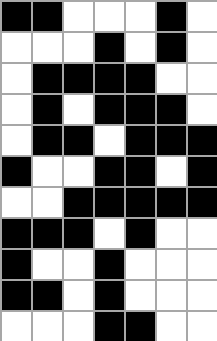[["black", "black", "white", "white", "white", "black", "white"], ["white", "white", "white", "black", "white", "black", "white"], ["white", "black", "black", "black", "black", "white", "white"], ["white", "black", "white", "black", "black", "black", "white"], ["white", "black", "black", "white", "black", "black", "black"], ["black", "white", "white", "black", "black", "white", "black"], ["white", "white", "black", "black", "black", "black", "black"], ["black", "black", "black", "white", "black", "white", "white"], ["black", "white", "white", "black", "white", "white", "white"], ["black", "black", "white", "black", "white", "white", "white"], ["white", "white", "white", "black", "black", "white", "white"]]